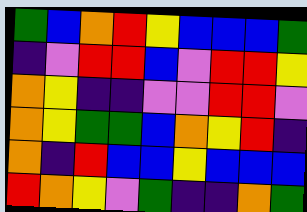[["green", "blue", "orange", "red", "yellow", "blue", "blue", "blue", "green"], ["indigo", "violet", "red", "red", "blue", "violet", "red", "red", "yellow"], ["orange", "yellow", "indigo", "indigo", "violet", "violet", "red", "red", "violet"], ["orange", "yellow", "green", "green", "blue", "orange", "yellow", "red", "indigo"], ["orange", "indigo", "red", "blue", "blue", "yellow", "blue", "blue", "blue"], ["red", "orange", "yellow", "violet", "green", "indigo", "indigo", "orange", "green"]]